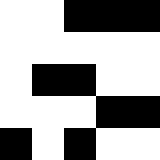[["white", "white", "black", "black", "black"], ["white", "white", "white", "white", "white"], ["white", "black", "black", "white", "white"], ["white", "white", "white", "black", "black"], ["black", "white", "black", "white", "white"]]